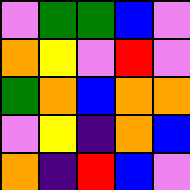[["violet", "green", "green", "blue", "violet"], ["orange", "yellow", "violet", "red", "violet"], ["green", "orange", "blue", "orange", "orange"], ["violet", "yellow", "indigo", "orange", "blue"], ["orange", "indigo", "red", "blue", "violet"]]